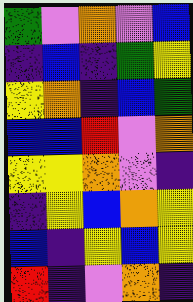[["green", "violet", "orange", "violet", "blue"], ["indigo", "blue", "indigo", "green", "yellow"], ["yellow", "orange", "indigo", "blue", "green"], ["blue", "blue", "red", "violet", "orange"], ["yellow", "yellow", "orange", "violet", "indigo"], ["indigo", "yellow", "blue", "orange", "yellow"], ["blue", "indigo", "yellow", "blue", "yellow"], ["red", "indigo", "violet", "orange", "indigo"]]